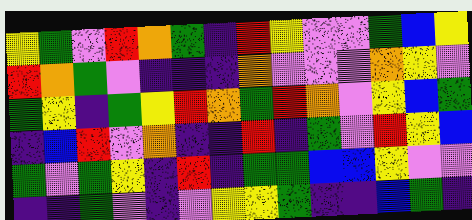[["yellow", "green", "violet", "red", "orange", "green", "indigo", "red", "yellow", "violet", "violet", "green", "blue", "yellow"], ["red", "orange", "green", "violet", "indigo", "indigo", "indigo", "orange", "violet", "violet", "violet", "orange", "yellow", "violet"], ["green", "yellow", "indigo", "green", "yellow", "red", "orange", "green", "red", "orange", "violet", "yellow", "blue", "green"], ["indigo", "blue", "red", "violet", "orange", "indigo", "indigo", "red", "indigo", "green", "violet", "red", "yellow", "blue"], ["green", "violet", "green", "yellow", "indigo", "red", "indigo", "green", "green", "blue", "blue", "yellow", "violet", "violet"], ["indigo", "indigo", "green", "violet", "indigo", "violet", "yellow", "yellow", "green", "indigo", "indigo", "blue", "green", "indigo"]]